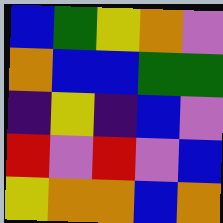[["blue", "green", "yellow", "orange", "violet"], ["orange", "blue", "blue", "green", "green"], ["indigo", "yellow", "indigo", "blue", "violet"], ["red", "violet", "red", "violet", "blue"], ["yellow", "orange", "orange", "blue", "orange"]]